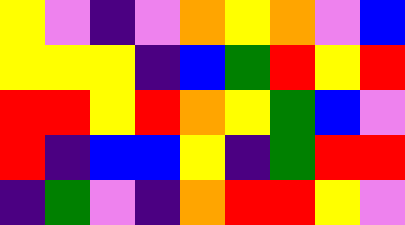[["yellow", "violet", "indigo", "violet", "orange", "yellow", "orange", "violet", "blue"], ["yellow", "yellow", "yellow", "indigo", "blue", "green", "red", "yellow", "red"], ["red", "red", "yellow", "red", "orange", "yellow", "green", "blue", "violet"], ["red", "indigo", "blue", "blue", "yellow", "indigo", "green", "red", "red"], ["indigo", "green", "violet", "indigo", "orange", "red", "red", "yellow", "violet"]]